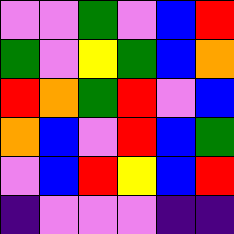[["violet", "violet", "green", "violet", "blue", "red"], ["green", "violet", "yellow", "green", "blue", "orange"], ["red", "orange", "green", "red", "violet", "blue"], ["orange", "blue", "violet", "red", "blue", "green"], ["violet", "blue", "red", "yellow", "blue", "red"], ["indigo", "violet", "violet", "violet", "indigo", "indigo"]]